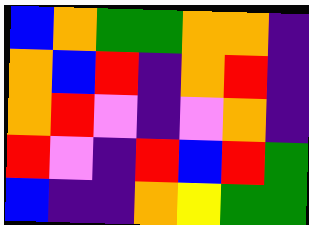[["blue", "orange", "green", "green", "orange", "orange", "indigo"], ["orange", "blue", "red", "indigo", "orange", "red", "indigo"], ["orange", "red", "violet", "indigo", "violet", "orange", "indigo"], ["red", "violet", "indigo", "red", "blue", "red", "green"], ["blue", "indigo", "indigo", "orange", "yellow", "green", "green"]]